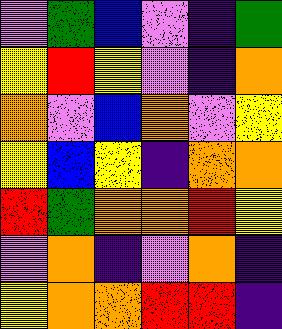[["violet", "green", "blue", "violet", "indigo", "green"], ["yellow", "red", "yellow", "violet", "indigo", "orange"], ["orange", "violet", "blue", "orange", "violet", "yellow"], ["yellow", "blue", "yellow", "indigo", "orange", "orange"], ["red", "green", "orange", "orange", "red", "yellow"], ["violet", "orange", "indigo", "violet", "orange", "indigo"], ["yellow", "orange", "orange", "red", "red", "indigo"]]